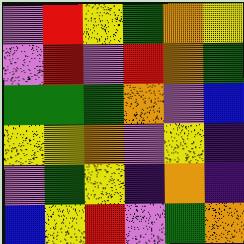[["violet", "red", "yellow", "green", "orange", "yellow"], ["violet", "red", "violet", "red", "orange", "green"], ["green", "green", "green", "orange", "violet", "blue"], ["yellow", "yellow", "orange", "violet", "yellow", "indigo"], ["violet", "green", "yellow", "indigo", "orange", "indigo"], ["blue", "yellow", "red", "violet", "green", "orange"]]